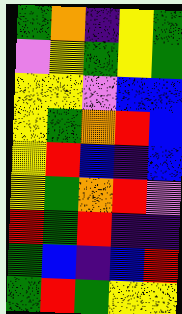[["green", "orange", "indigo", "yellow", "green"], ["violet", "yellow", "green", "yellow", "green"], ["yellow", "yellow", "violet", "blue", "blue"], ["yellow", "green", "orange", "red", "blue"], ["yellow", "red", "blue", "indigo", "blue"], ["yellow", "green", "orange", "red", "violet"], ["red", "green", "red", "indigo", "indigo"], ["green", "blue", "indigo", "blue", "red"], ["green", "red", "green", "yellow", "yellow"]]